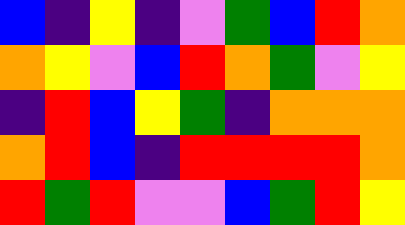[["blue", "indigo", "yellow", "indigo", "violet", "green", "blue", "red", "orange"], ["orange", "yellow", "violet", "blue", "red", "orange", "green", "violet", "yellow"], ["indigo", "red", "blue", "yellow", "green", "indigo", "orange", "orange", "orange"], ["orange", "red", "blue", "indigo", "red", "red", "red", "red", "orange"], ["red", "green", "red", "violet", "violet", "blue", "green", "red", "yellow"]]